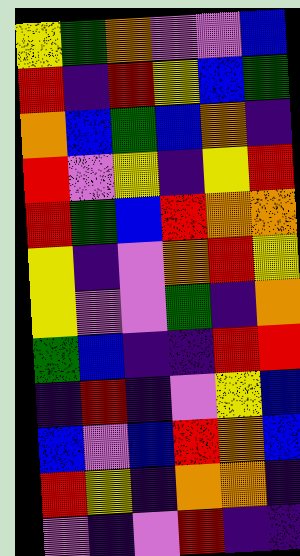[["yellow", "green", "orange", "violet", "violet", "blue"], ["red", "indigo", "red", "yellow", "blue", "green"], ["orange", "blue", "green", "blue", "orange", "indigo"], ["red", "violet", "yellow", "indigo", "yellow", "red"], ["red", "green", "blue", "red", "orange", "orange"], ["yellow", "indigo", "violet", "orange", "red", "yellow"], ["yellow", "violet", "violet", "green", "indigo", "orange"], ["green", "blue", "indigo", "indigo", "red", "red"], ["indigo", "red", "indigo", "violet", "yellow", "blue"], ["blue", "violet", "blue", "red", "orange", "blue"], ["red", "yellow", "indigo", "orange", "orange", "indigo"], ["violet", "indigo", "violet", "red", "indigo", "indigo"]]